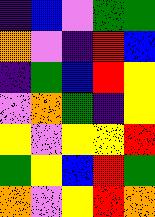[["indigo", "blue", "violet", "green", "green"], ["orange", "violet", "indigo", "red", "blue"], ["indigo", "green", "blue", "red", "yellow"], ["violet", "orange", "green", "indigo", "yellow"], ["yellow", "violet", "yellow", "yellow", "red"], ["green", "yellow", "blue", "red", "green"], ["orange", "violet", "yellow", "red", "orange"]]